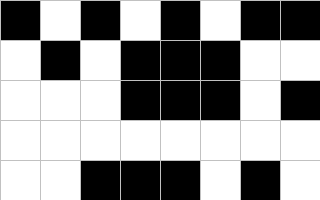[["black", "white", "black", "white", "black", "white", "black", "black"], ["white", "black", "white", "black", "black", "black", "white", "white"], ["white", "white", "white", "black", "black", "black", "white", "black"], ["white", "white", "white", "white", "white", "white", "white", "white"], ["white", "white", "black", "black", "black", "white", "black", "white"]]